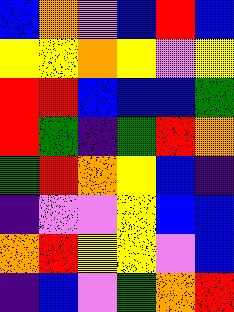[["blue", "orange", "violet", "blue", "red", "blue"], ["yellow", "yellow", "orange", "yellow", "violet", "yellow"], ["red", "red", "blue", "blue", "blue", "green"], ["red", "green", "indigo", "green", "red", "orange"], ["green", "red", "orange", "yellow", "blue", "indigo"], ["indigo", "violet", "violet", "yellow", "blue", "blue"], ["orange", "red", "yellow", "yellow", "violet", "blue"], ["indigo", "blue", "violet", "green", "orange", "red"]]